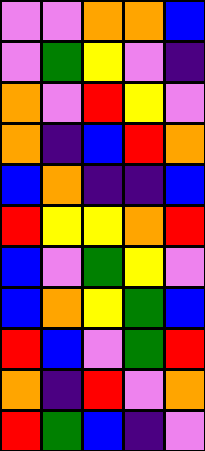[["violet", "violet", "orange", "orange", "blue"], ["violet", "green", "yellow", "violet", "indigo"], ["orange", "violet", "red", "yellow", "violet"], ["orange", "indigo", "blue", "red", "orange"], ["blue", "orange", "indigo", "indigo", "blue"], ["red", "yellow", "yellow", "orange", "red"], ["blue", "violet", "green", "yellow", "violet"], ["blue", "orange", "yellow", "green", "blue"], ["red", "blue", "violet", "green", "red"], ["orange", "indigo", "red", "violet", "orange"], ["red", "green", "blue", "indigo", "violet"]]